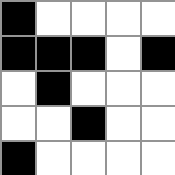[["black", "white", "white", "white", "white"], ["black", "black", "black", "white", "black"], ["white", "black", "white", "white", "white"], ["white", "white", "black", "white", "white"], ["black", "white", "white", "white", "white"]]